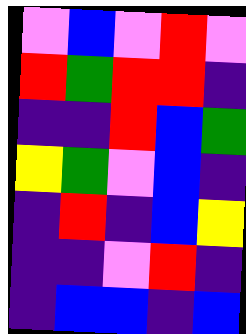[["violet", "blue", "violet", "red", "violet"], ["red", "green", "red", "red", "indigo"], ["indigo", "indigo", "red", "blue", "green"], ["yellow", "green", "violet", "blue", "indigo"], ["indigo", "red", "indigo", "blue", "yellow"], ["indigo", "indigo", "violet", "red", "indigo"], ["indigo", "blue", "blue", "indigo", "blue"]]